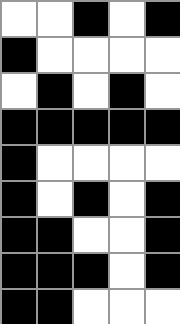[["white", "white", "black", "white", "black"], ["black", "white", "white", "white", "white"], ["white", "black", "white", "black", "white"], ["black", "black", "black", "black", "black"], ["black", "white", "white", "white", "white"], ["black", "white", "black", "white", "black"], ["black", "black", "white", "white", "black"], ["black", "black", "black", "white", "black"], ["black", "black", "white", "white", "white"]]